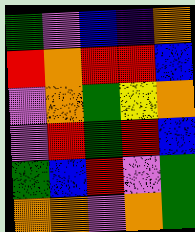[["green", "violet", "blue", "indigo", "orange"], ["red", "orange", "red", "red", "blue"], ["violet", "orange", "green", "yellow", "orange"], ["violet", "red", "green", "red", "blue"], ["green", "blue", "red", "violet", "green"], ["orange", "orange", "violet", "orange", "green"]]